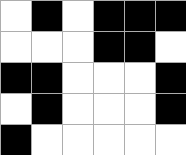[["white", "black", "white", "black", "black", "black"], ["white", "white", "white", "black", "black", "white"], ["black", "black", "white", "white", "white", "black"], ["white", "black", "white", "white", "white", "black"], ["black", "white", "white", "white", "white", "white"]]